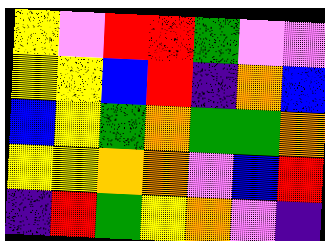[["yellow", "violet", "red", "red", "green", "violet", "violet"], ["yellow", "yellow", "blue", "red", "indigo", "orange", "blue"], ["blue", "yellow", "green", "orange", "green", "green", "orange"], ["yellow", "yellow", "orange", "orange", "violet", "blue", "red"], ["indigo", "red", "green", "yellow", "orange", "violet", "indigo"]]